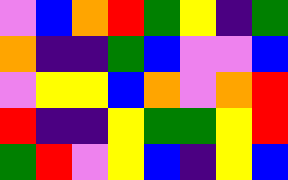[["violet", "blue", "orange", "red", "green", "yellow", "indigo", "green"], ["orange", "indigo", "indigo", "green", "blue", "violet", "violet", "blue"], ["violet", "yellow", "yellow", "blue", "orange", "violet", "orange", "red"], ["red", "indigo", "indigo", "yellow", "green", "green", "yellow", "red"], ["green", "red", "violet", "yellow", "blue", "indigo", "yellow", "blue"]]